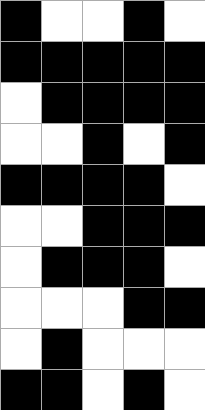[["black", "white", "white", "black", "white"], ["black", "black", "black", "black", "black"], ["white", "black", "black", "black", "black"], ["white", "white", "black", "white", "black"], ["black", "black", "black", "black", "white"], ["white", "white", "black", "black", "black"], ["white", "black", "black", "black", "white"], ["white", "white", "white", "black", "black"], ["white", "black", "white", "white", "white"], ["black", "black", "white", "black", "white"]]